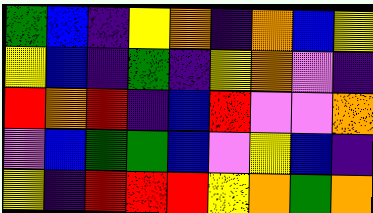[["green", "blue", "indigo", "yellow", "orange", "indigo", "orange", "blue", "yellow"], ["yellow", "blue", "indigo", "green", "indigo", "yellow", "orange", "violet", "indigo"], ["red", "orange", "red", "indigo", "blue", "red", "violet", "violet", "orange"], ["violet", "blue", "green", "green", "blue", "violet", "yellow", "blue", "indigo"], ["yellow", "indigo", "red", "red", "red", "yellow", "orange", "green", "orange"]]